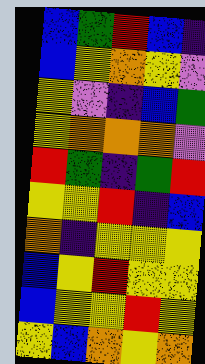[["blue", "green", "red", "blue", "indigo"], ["blue", "yellow", "orange", "yellow", "violet"], ["yellow", "violet", "indigo", "blue", "green"], ["yellow", "orange", "orange", "orange", "violet"], ["red", "green", "indigo", "green", "red"], ["yellow", "yellow", "red", "indigo", "blue"], ["orange", "indigo", "yellow", "yellow", "yellow"], ["blue", "yellow", "red", "yellow", "yellow"], ["blue", "yellow", "yellow", "red", "yellow"], ["yellow", "blue", "orange", "yellow", "orange"]]